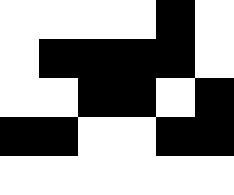[["white", "white", "white", "white", "black", "white"], ["white", "black", "black", "black", "black", "white"], ["white", "white", "black", "black", "white", "black"], ["black", "black", "white", "white", "black", "black"], ["white", "white", "white", "white", "white", "white"]]